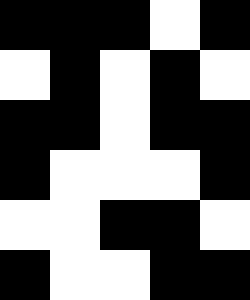[["black", "black", "black", "white", "black"], ["white", "black", "white", "black", "white"], ["black", "black", "white", "black", "black"], ["black", "white", "white", "white", "black"], ["white", "white", "black", "black", "white"], ["black", "white", "white", "black", "black"]]